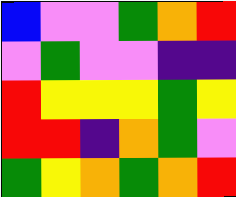[["blue", "violet", "violet", "green", "orange", "red"], ["violet", "green", "violet", "violet", "indigo", "indigo"], ["red", "yellow", "yellow", "yellow", "green", "yellow"], ["red", "red", "indigo", "orange", "green", "violet"], ["green", "yellow", "orange", "green", "orange", "red"]]